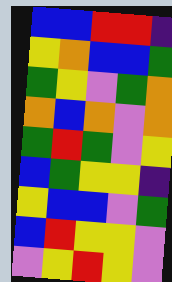[["blue", "blue", "red", "red", "indigo"], ["yellow", "orange", "blue", "blue", "green"], ["green", "yellow", "violet", "green", "orange"], ["orange", "blue", "orange", "violet", "orange"], ["green", "red", "green", "violet", "yellow"], ["blue", "green", "yellow", "yellow", "indigo"], ["yellow", "blue", "blue", "violet", "green"], ["blue", "red", "yellow", "yellow", "violet"], ["violet", "yellow", "red", "yellow", "violet"]]